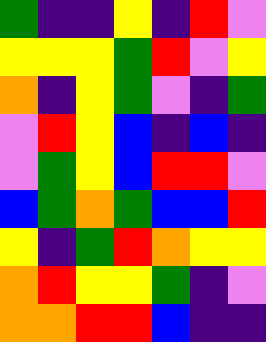[["green", "indigo", "indigo", "yellow", "indigo", "red", "violet"], ["yellow", "yellow", "yellow", "green", "red", "violet", "yellow"], ["orange", "indigo", "yellow", "green", "violet", "indigo", "green"], ["violet", "red", "yellow", "blue", "indigo", "blue", "indigo"], ["violet", "green", "yellow", "blue", "red", "red", "violet"], ["blue", "green", "orange", "green", "blue", "blue", "red"], ["yellow", "indigo", "green", "red", "orange", "yellow", "yellow"], ["orange", "red", "yellow", "yellow", "green", "indigo", "violet"], ["orange", "orange", "red", "red", "blue", "indigo", "indigo"]]